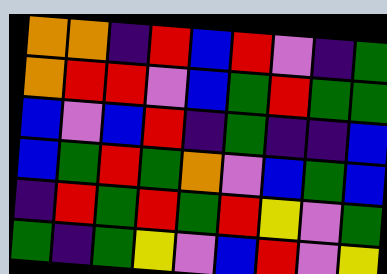[["orange", "orange", "indigo", "red", "blue", "red", "violet", "indigo", "green"], ["orange", "red", "red", "violet", "blue", "green", "red", "green", "green"], ["blue", "violet", "blue", "red", "indigo", "green", "indigo", "indigo", "blue"], ["blue", "green", "red", "green", "orange", "violet", "blue", "green", "blue"], ["indigo", "red", "green", "red", "green", "red", "yellow", "violet", "green"], ["green", "indigo", "green", "yellow", "violet", "blue", "red", "violet", "yellow"]]